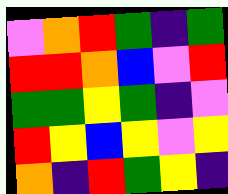[["violet", "orange", "red", "green", "indigo", "green"], ["red", "red", "orange", "blue", "violet", "red"], ["green", "green", "yellow", "green", "indigo", "violet"], ["red", "yellow", "blue", "yellow", "violet", "yellow"], ["orange", "indigo", "red", "green", "yellow", "indigo"]]